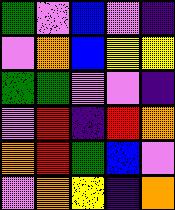[["green", "violet", "blue", "violet", "indigo"], ["violet", "orange", "blue", "yellow", "yellow"], ["green", "green", "violet", "violet", "indigo"], ["violet", "red", "indigo", "red", "orange"], ["orange", "red", "green", "blue", "violet"], ["violet", "orange", "yellow", "indigo", "orange"]]